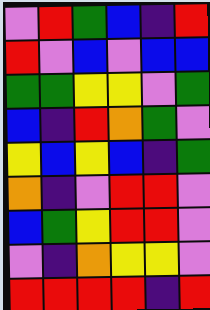[["violet", "red", "green", "blue", "indigo", "red"], ["red", "violet", "blue", "violet", "blue", "blue"], ["green", "green", "yellow", "yellow", "violet", "green"], ["blue", "indigo", "red", "orange", "green", "violet"], ["yellow", "blue", "yellow", "blue", "indigo", "green"], ["orange", "indigo", "violet", "red", "red", "violet"], ["blue", "green", "yellow", "red", "red", "violet"], ["violet", "indigo", "orange", "yellow", "yellow", "violet"], ["red", "red", "red", "red", "indigo", "red"]]